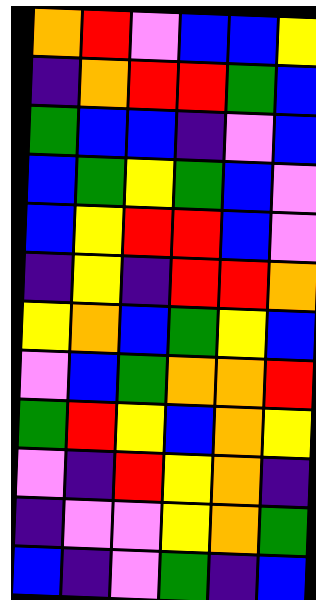[["orange", "red", "violet", "blue", "blue", "yellow"], ["indigo", "orange", "red", "red", "green", "blue"], ["green", "blue", "blue", "indigo", "violet", "blue"], ["blue", "green", "yellow", "green", "blue", "violet"], ["blue", "yellow", "red", "red", "blue", "violet"], ["indigo", "yellow", "indigo", "red", "red", "orange"], ["yellow", "orange", "blue", "green", "yellow", "blue"], ["violet", "blue", "green", "orange", "orange", "red"], ["green", "red", "yellow", "blue", "orange", "yellow"], ["violet", "indigo", "red", "yellow", "orange", "indigo"], ["indigo", "violet", "violet", "yellow", "orange", "green"], ["blue", "indigo", "violet", "green", "indigo", "blue"]]